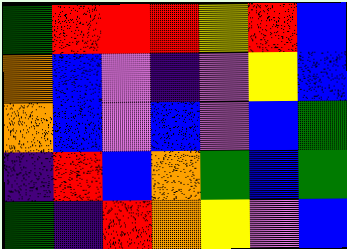[["green", "red", "red", "red", "yellow", "red", "blue"], ["orange", "blue", "violet", "indigo", "violet", "yellow", "blue"], ["orange", "blue", "violet", "blue", "violet", "blue", "green"], ["indigo", "red", "blue", "orange", "green", "blue", "green"], ["green", "indigo", "red", "orange", "yellow", "violet", "blue"]]